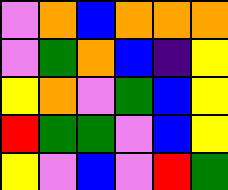[["violet", "orange", "blue", "orange", "orange", "orange"], ["violet", "green", "orange", "blue", "indigo", "yellow"], ["yellow", "orange", "violet", "green", "blue", "yellow"], ["red", "green", "green", "violet", "blue", "yellow"], ["yellow", "violet", "blue", "violet", "red", "green"]]